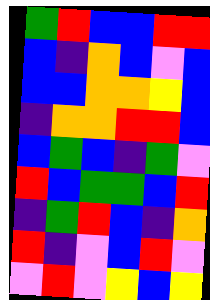[["green", "red", "blue", "blue", "red", "red"], ["blue", "indigo", "orange", "blue", "violet", "blue"], ["blue", "blue", "orange", "orange", "yellow", "blue"], ["indigo", "orange", "orange", "red", "red", "blue"], ["blue", "green", "blue", "indigo", "green", "violet"], ["red", "blue", "green", "green", "blue", "red"], ["indigo", "green", "red", "blue", "indigo", "orange"], ["red", "indigo", "violet", "blue", "red", "violet"], ["violet", "red", "violet", "yellow", "blue", "yellow"]]